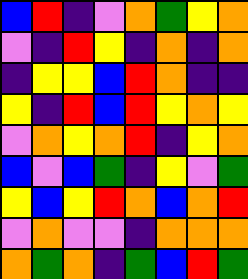[["blue", "red", "indigo", "violet", "orange", "green", "yellow", "orange"], ["violet", "indigo", "red", "yellow", "indigo", "orange", "indigo", "orange"], ["indigo", "yellow", "yellow", "blue", "red", "orange", "indigo", "indigo"], ["yellow", "indigo", "red", "blue", "red", "yellow", "orange", "yellow"], ["violet", "orange", "yellow", "orange", "red", "indigo", "yellow", "orange"], ["blue", "violet", "blue", "green", "indigo", "yellow", "violet", "green"], ["yellow", "blue", "yellow", "red", "orange", "blue", "orange", "red"], ["violet", "orange", "violet", "violet", "indigo", "orange", "orange", "orange"], ["orange", "green", "orange", "indigo", "green", "blue", "red", "green"]]